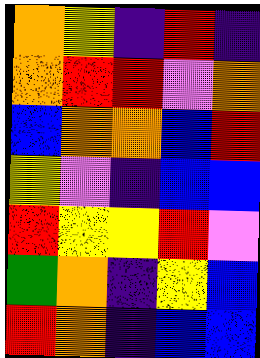[["orange", "yellow", "indigo", "red", "indigo"], ["orange", "red", "red", "violet", "orange"], ["blue", "orange", "orange", "blue", "red"], ["yellow", "violet", "indigo", "blue", "blue"], ["red", "yellow", "yellow", "red", "violet"], ["green", "orange", "indigo", "yellow", "blue"], ["red", "orange", "indigo", "blue", "blue"]]